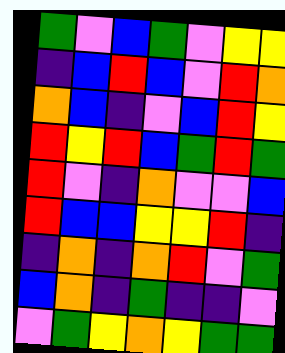[["green", "violet", "blue", "green", "violet", "yellow", "yellow"], ["indigo", "blue", "red", "blue", "violet", "red", "orange"], ["orange", "blue", "indigo", "violet", "blue", "red", "yellow"], ["red", "yellow", "red", "blue", "green", "red", "green"], ["red", "violet", "indigo", "orange", "violet", "violet", "blue"], ["red", "blue", "blue", "yellow", "yellow", "red", "indigo"], ["indigo", "orange", "indigo", "orange", "red", "violet", "green"], ["blue", "orange", "indigo", "green", "indigo", "indigo", "violet"], ["violet", "green", "yellow", "orange", "yellow", "green", "green"]]